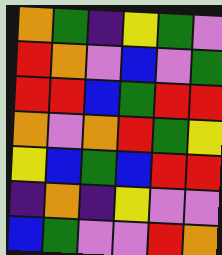[["orange", "green", "indigo", "yellow", "green", "violet"], ["red", "orange", "violet", "blue", "violet", "green"], ["red", "red", "blue", "green", "red", "red"], ["orange", "violet", "orange", "red", "green", "yellow"], ["yellow", "blue", "green", "blue", "red", "red"], ["indigo", "orange", "indigo", "yellow", "violet", "violet"], ["blue", "green", "violet", "violet", "red", "orange"]]